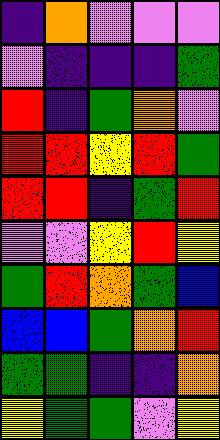[["indigo", "orange", "violet", "violet", "violet"], ["violet", "indigo", "indigo", "indigo", "green"], ["red", "indigo", "green", "orange", "violet"], ["red", "red", "yellow", "red", "green"], ["red", "red", "indigo", "green", "red"], ["violet", "violet", "yellow", "red", "yellow"], ["green", "red", "orange", "green", "blue"], ["blue", "blue", "green", "orange", "red"], ["green", "green", "indigo", "indigo", "orange"], ["yellow", "green", "green", "violet", "yellow"]]